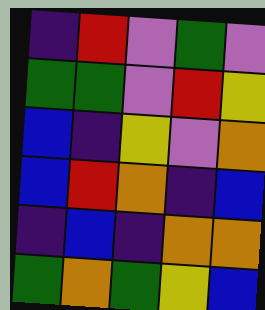[["indigo", "red", "violet", "green", "violet"], ["green", "green", "violet", "red", "yellow"], ["blue", "indigo", "yellow", "violet", "orange"], ["blue", "red", "orange", "indigo", "blue"], ["indigo", "blue", "indigo", "orange", "orange"], ["green", "orange", "green", "yellow", "blue"]]